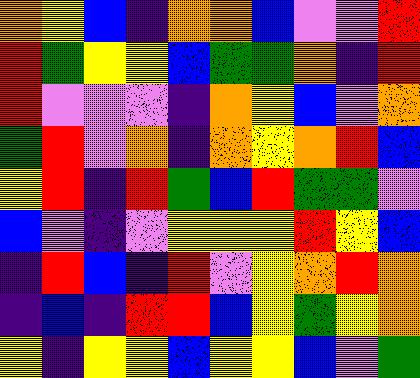[["orange", "yellow", "blue", "indigo", "orange", "orange", "blue", "violet", "violet", "red"], ["red", "green", "yellow", "yellow", "blue", "green", "green", "orange", "indigo", "red"], ["red", "violet", "violet", "violet", "indigo", "orange", "yellow", "blue", "violet", "orange"], ["green", "red", "violet", "orange", "indigo", "orange", "yellow", "orange", "red", "blue"], ["yellow", "red", "indigo", "red", "green", "blue", "red", "green", "green", "violet"], ["blue", "violet", "indigo", "violet", "yellow", "yellow", "yellow", "red", "yellow", "blue"], ["indigo", "red", "blue", "indigo", "red", "violet", "yellow", "orange", "red", "orange"], ["indigo", "blue", "indigo", "red", "red", "blue", "yellow", "green", "yellow", "orange"], ["yellow", "indigo", "yellow", "yellow", "blue", "yellow", "yellow", "blue", "violet", "green"]]